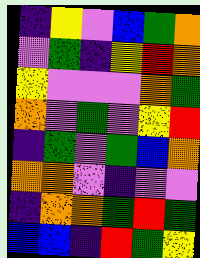[["indigo", "yellow", "violet", "blue", "green", "orange"], ["violet", "green", "indigo", "yellow", "red", "orange"], ["yellow", "violet", "violet", "violet", "orange", "green"], ["orange", "violet", "green", "violet", "yellow", "red"], ["indigo", "green", "violet", "green", "blue", "orange"], ["orange", "orange", "violet", "indigo", "violet", "violet"], ["indigo", "orange", "orange", "green", "red", "green"], ["blue", "blue", "indigo", "red", "green", "yellow"]]